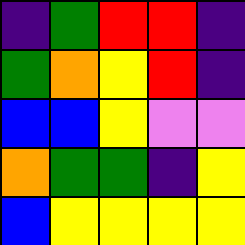[["indigo", "green", "red", "red", "indigo"], ["green", "orange", "yellow", "red", "indigo"], ["blue", "blue", "yellow", "violet", "violet"], ["orange", "green", "green", "indigo", "yellow"], ["blue", "yellow", "yellow", "yellow", "yellow"]]